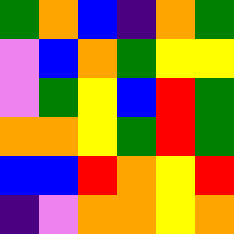[["green", "orange", "blue", "indigo", "orange", "green"], ["violet", "blue", "orange", "green", "yellow", "yellow"], ["violet", "green", "yellow", "blue", "red", "green"], ["orange", "orange", "yellow", "green", "red", "green"], ["blue", "blue", "red", "orange", "yellow", "red"], ["indigo", "violet", "orange", "orange", "yellow", "orange"]]